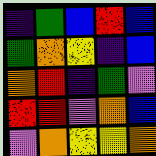[["indigo", "green", "blue", "red", "blue"], ["green", "orange", "yellow", "indigo", "blue"], ["orange", "red", "indigo", "green", "violet"], ["red", "red", "violet", "orange", "blue"], ["violet", "orange", "yellow", "yellow", "orange"]]